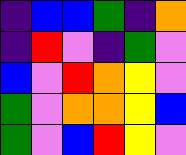[["indigo", "blue", "blue", "green", "indigo", "orange"], ["indigo", "red", "violet", "indigo", "green", "violet"], ["blue", "violet", "red", "orange", "yellow", "violet"], ["green", "violet", "orange", "orange", "yellow", "blue"], ["green", "violet", "blue", "red", "yellow", "violet"]]